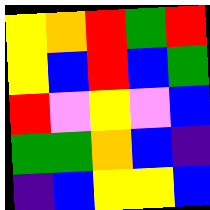[["yellow", "orange", "red", "green", "red"], ["yellow", "blue", "red", "blue", "green"], ["red", "violet", "yellow", "violet", "blue"], ["green", "green", "orange", "blue", "indigo"], ["indigo", "blue", "yellow", "yellow", "blue"]]